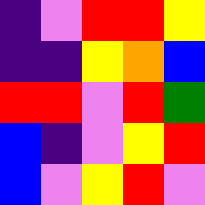[["indigo", "violet", "red", "red", "yellow"], ["indigo", "indigo", "yellow", "orange", "blue"], ["red", "red", "violet", "red", "green"], ["blue", "indigo", "violet", "yellow", "red"], ["blue", "violet", "yellow", "red", "violet"]]